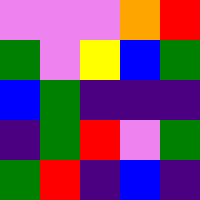[["violet", "violet", "violet", "orange", "red"], ["green", "violet", "yellow", "blue", "green"], ["blue", "green", "indigo", "indigo", "indigo"], ["indigo", "green", "red", "violet", "green"], ["green", "red", "indigo", "blue", "indigo"]]